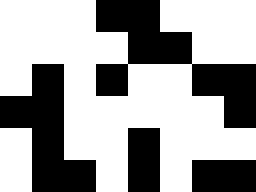[["white", "white", "white", "black", "black", "white", "white", "white"], ["white", "white", "white", "white", "black", "black", "white", "white"], ["white", "black", "white", "black", "white", "white", "black", "black"], ["black", "black", "white", "white", "white", "white", "white", "black"], ["white", "black", "white", "white", "black", "white", "white", "white"], ["white", "black", "black", "white", "black", "white", "black", "black"]]